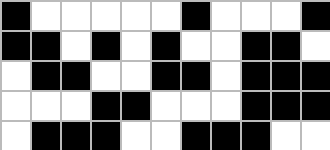[["black", "white", "white", "white", "white", "white", "black", "white", "white", "white", "black"], ["black", "black", "white", "black", "white", "black", "white", "white", "black", "black", "white"], ["white", "black", "black", "white", "white", "black", "black", "white", "black", "black", "black"], ["white", "white", "white", "black", "black", "white", "white", "white", "black", "black", "black"], ["white", "black", "black", "black", "white", "white", "black", "black", "black", "white", "white"]]